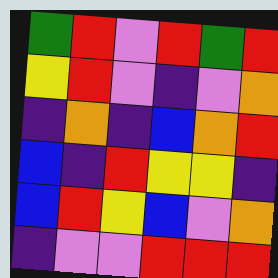[["green", "red", "violet", "red", "green", "red"], ["yellow", "red", "violet", "indigo", "violet", "orange"], ["indigo", "orange", "indigo", "blue", "orange", "red"], ["blue", "indigo", "red", "yellow", "yellow", "indigo"], ["blue", "red", "yellow", "blue", "violet", "orange"], ["indigo", "violet", "violet", "red", "red", "red"]]